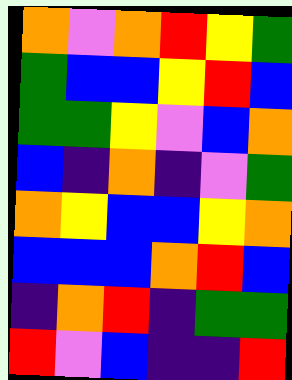[["orange", "violet", "orange", "red", "yellow", "green"], ["green", "blue", "blue", "yellow", "red", "blue"], ["green", "green", "yellow", "violet", "blue", "orange"], ["blue", "indigo", "orange", "indigo", "violet", "green"], ["orange", "yellow", "blue", "blue", "yellow", "orange"], ["blue", "blue", "blue", "orange", "red", "blue"], ["indigo", "orange", "red", "indigo", "green", "green"], ["red", "violet", "blue", "indigo", "indigo", "red"]]